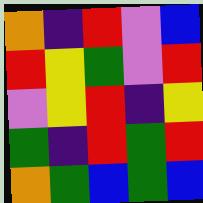[["orange", "indigo", "red", "violet", "blue"], ["red", "yellow", "green", "violet", "red"], ["violet", "yellow", "red", "indigo", "yellow"], ["green", "indigo", "red", "green", "red"], ["orange", "green", "blue", "green", "blue"]]